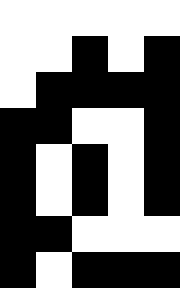[["white", "white", "white", "white", "white"], ["white", "white", "black", "white", "black"], ["white", "black", "black", "black", "black"], ["black", "black", "white", "white", "black"], ["black", "white", "black", "white", "black"], ["black", "white", "black", "white", "black"], ["black", "black", "white", "white", "white"], ["black", "white", "black", "black", "black"]]